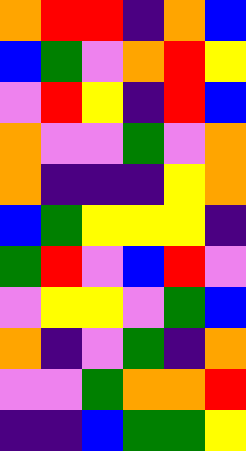[["orange", "red", "red", "indigo", "orange", "blue"], ["blue", "green", "violet", "orange", "red", "yellow"], ["violet", "red", "yellow", "indigo", "red", "blue"], ["orange", "violet", "violet", "green", "violet", "orange"], ["orange", "indigo", "indigo", "indigo", "yellow", "orange"], ["blue", "green", "yellow", "yellow", "yellow", "indigo"], ["green", "red", "violet", "blue", "red", "violet"], ["violet", "yellow", "yellow", "violet", "green", "blue"], ["orange", "indigo", "violet", "green", "indigo", "orange"], ["violet", "violet", "green", "orange", "orange", "red"], ["indigo", "indigo", "blue", "green", "green", "yellow"]]